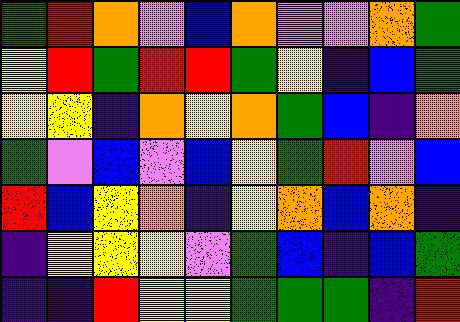[["green", "red", "orange", "violet", "blue", "orange", "violet", "violet", "orange", "green"], ["yellow", "red", "green", "red", "red", "green", "yellow", "indigo", "blue", "green"], ["yellow", "yellow", "indigo", "orange", "yellow", "orange", "green", "blue", "indigo", "orange"], ["green", "violet", "blue", "violet", "blue", "yellow", "green", "red", "violet", "blue"], ["red", "blue", "yellow", "orange", "indigo", "yellow", "orange", "blue", "orange", "indigo"], ["indigo", "yellow", "yellow", "yellow", "violet", "green", "blue", "indigo", "blue", "green"], ["indigo", "indigo", "red", "yellow", "yellow", "green", "green", "green", "indigo", "red"]]